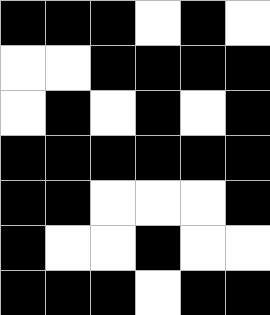[["black", "black", "black", "white", "black", "white"], ["white", "white", "black", "black", "black", "black"], ["white", "black", "white", "black", "white", "black"], ["black", "black", "black", "black", "black", "black"], ["black", "black", "white", "white", "white", "black"], ["black", "white", "white", "black", "white", "white"], ["black", "black", "black", "white", "black", "black"]]